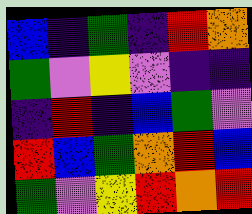[["blue", "indigo", "green", "indigo", "red", "orange"], ["green", "violet", "yellow", "violet", "indigo", "indigo"], ["indigo", "red", "indigo", "blue", "green", "violet"], ["red", "blue", "green", "orange", "red", "blue"], ["green", "violet", "yellow", "red", "orange", "red"]]